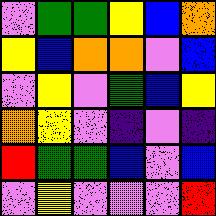[["violet", "green", "green", "yellow", "blue", "orange"], ["yellow", "blue", "orange", "orange", "violet", "blue"], ["violet", "yellow", "violet", "green", "blue", "yellow"], ["orange", "yellow", "violet", "indigo", "violet", "indigo"], ["red", "green", "green", "blue", "violet", "blue"], ["violet", "yellow", "violet", "violet", "violet", "red"]]